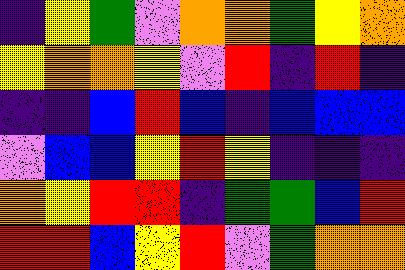[["indigo", "yellow", "green", "violet", "orange", "orange", "green", "yellow", "orange"], ["yellow", "orange", "orange", "yellow", "violet", "red", "indigo", "red", "indigo"], ["indigo", "indigo", "blue", "red", "blue", "indigo", "blue", "blue", "blue"], ["violet", "blue", "blue", "yellow", "red", "yellow", "indigo", "indigo", "indigo"], ["orange", "yellow", "red", "red", "indigo", "green", "green", "blue", "red"], ["red", "red", "blue", "yellow", "red", "violet", "green", "orange", "orange"]]